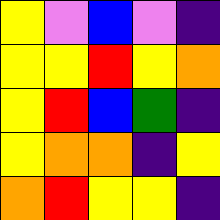[["yellow", "violet", "blue", "violet", "indigo"], ["yellow", "yellow", "red", "yellow", "orange"], ["yellow", "red", "blue", "green", "indigo"], ["yellow", "orange", "orange", "indigo", "yellow"], ["orange", "red", "yellow", "yellow", "indigo"]]